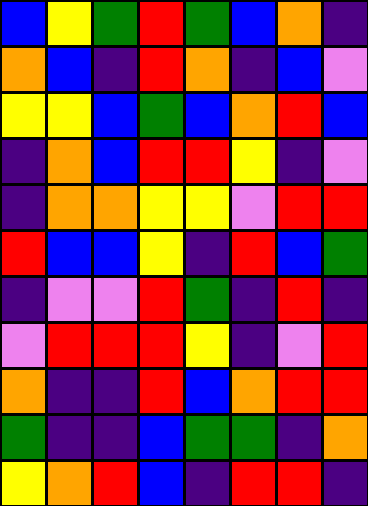[["blue", "yellow", "green", "red", "green", "blue", "orange", "indigo"], ["orange", "blue", "indigo", "red", "orange", "indigo", "blue", "violet"], ["yellow", "yellow", "blue", "green", "blue", "orange", "red", "blue"], ["indigo", "orange", "blue", "red", "red", "yellow", "indigo", "violet"], ["indigo", "orange", "orange", "yellow", "yellow", "violet", "red", "red"], ["red", "blue", "blue", "yellow", "indigo", "red", "blue", "green"], ["indigo", "violet", "violet", "red", "green", "indigo", "red", "indigo"], ["violet", "red", "red", "red", "yellow", "indigo", "violet", "red"], ["orange", "indigo", "indigo", "red", "blue", "orange", "red", "red"], ["green", "indigo", "indigo", "blue", "green", "green", "indigo", "orange"], ["yellow", "orange", "red", "blue", "indigo", "red", "red", "indigo"]]